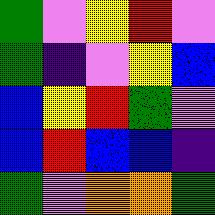[["green", "violet", "yellow", "red", "violet"], ["green", "indigo", "violet", "yellow", "blue"], ["blue", "yellow", "red", "green", "violet"], ["blue", "red", "blue", "blue", "indigo"], ["green", "violet", "orange", "orange", "green"]]